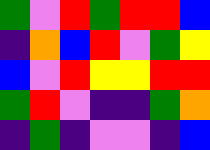[["green", "violet", "red", "green", "red", "red", "blue"], ["indigo", "orange", "blue", "red", "violet", "green", "yellow"], ["blue", "violet", "red", "yellow", "yellow", "red", "red"], ["green", "red", "violet", "indigo", "indigo", "green", "orange"], ["indigo", "green", "indigo", "violet", "violet", "indigo", "blue"]]